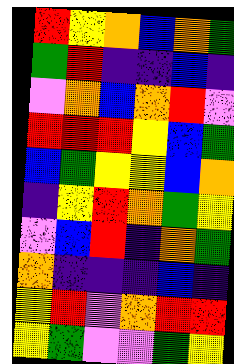[["red", "yellow", "orange", "blue", "orange", "green"], ["green", "red", "indigo", "indigo", "blue", "indigo"], ["violet", "orange", "blue", "orange", "red", "violet"], ["red", "red", "red", "yellow", "blue", "green"], ["blue", "green", "yellow", "yellow", "blue", "orange"], ["indigo", "yellow", "red", "orange", "green", "yellow"], ["violet", "blue", "red", "indigo", "orange", "green"], ["orange", "indigo", "indigo", "indigo", "blue", "indigo"], ["yellow", "red", "violet", "orange", "red", "red"], ["yellow", "green", "violet", "violet", "green", "yellow"]]